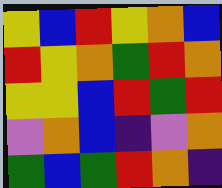[["yellow", "blue", "red", "yellow", "orange", "blue"], ["red", "yellow", "orange", "green", "red", "orange"], ["yellow", "yellow", "blue", "red", "green", "red"], ["violet", "orange", "blue", "indigo", "violet", "orange"], ["green", "blue", "green", "red", "orange", "indigo"]]